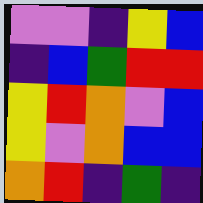[["violet", "violet", "indigo", "yellow", "blue"], ["indigo", "blue", "green", "red", "red"], ["yellow", "red", "orange", "violet", "blue"], ["yellow", "violet", "orange", "blue", "blue"], ["orange", "red", "indigo", "green", "indigo"]]